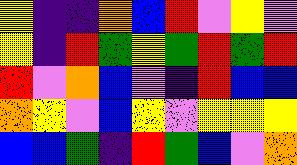[["yellow", "indigo", "indigo", "orange", "blue", "red", "violet", "yellow", "violet"], ["yellow", "indigo", "red", "green", "yellow", "green", "red", "green", "red"], ["red", "violet", "orange", "blue", "violet", "indigo", "red", "blue", "blue"], ["orange", "yellow", "violet", "blue", "yellow", "violet", "yellow", "yellow", "yellow"], ["blue", "blue", "green", "indigo", "red", "green", "blue", "violet", "orange"]]